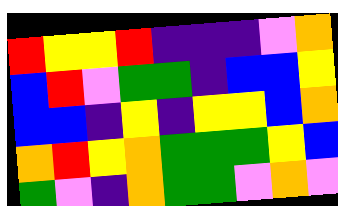[["red", "yellow", "yellow", "red", "indigo", "indigo", "indigo", "violet", "orange"], ["blue", "red", "violet", "green", "green", "indigo", "blue", "blue", "yellow"], ["blue", "blue", "indigo", "yellow", "indigo", "yellow", "yellow", "blue", "orange"], ["orange", "red", "yellow", "orange", "green", "green", "green", "yellow", "blue"], ["green", "violet", "indigo", "orange", "green", "green", "violet", "orange", "violet"]]